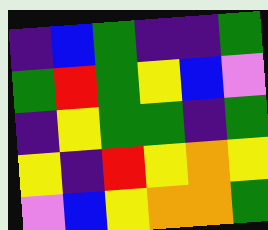[["indigo", "blue", "green", "indigo", "indigo", "green"], ["green", "red", "green", "yellow", "blue", "violet"], ["indigo", "yellow", "green", "green", "indigo", "green"], ["yellow", "indigo", "red", "yellow", "orange", "yellow"], ["violet", "blue", "yellow", "orange", "orange", "green"]]